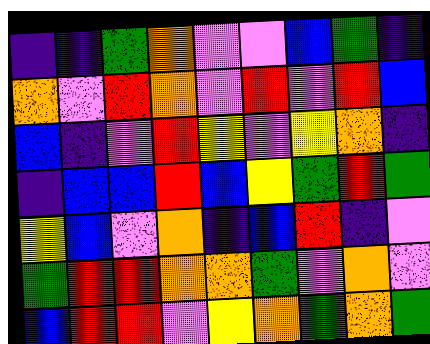[["indigo", "indigo", "green", "orange", "violet", "violet", "blue", "green", "indigo"], ["orange", "violet", "red", "orange", "violet", "red", "violet", "red", "blue"], ["blue", "indigo", "violet", "red", "yellow", "violet", "yellow", "orange", "indigo"], ["indigo", "blue", "blue", "red", "blue", "yellow", "green", "red", "green"], ["yellow", "blue", "violet", "orange", "indigo", "blue", "red", "indigo", "violet"], ["green", "red", "red", "orange", "orange", "green", "violet", "orange", "violet"], ["blue", "red", "red", "violet", "yellow", "orange", "green", "orange", "green"]]